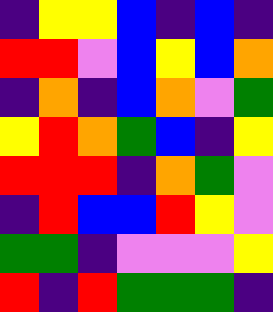[["indigo", "yellow", "yellow", "blue", "indigo", "blue", "indigo"], ["red", "red", "violet", "blue", "yellow", "blue", "orange"], ["indigo", "orange", "indigo", "blue", "orange", "violet", "green"], ["yellow", "red", "orange", "green", "blue", "indigo", "yellow"], ["red", "red", "red", "indigo", "orange", "green", "violet"], ["indigo", "red", "blue", "blue", "red", "yellow", "violet"], ["green", "green", "indigo", "violet", "violet", "violet", "yellow"], ["red", "indigo", "red", "green", "green", "green", "indigo"]]